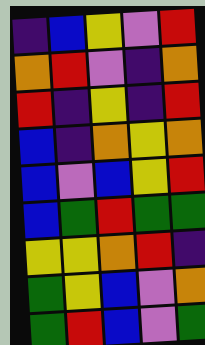[["indigo", "blue", "yellow", "violet", "red"], ["orange", "red", "violet", "indigo", "orange"], ["red", "indigo", "yellow", "indigo", "red"], ["blue", "indigo", "orange", "yellow", "orange"], ["blue", "violet", "blue", "yellow", "red"], ["blue", "green", "red", "green", "green"], ["yellow", "yellow", "orange", "red", "indigo"], ["green", "yellow", "blue", "violet", "orange"], ["green", "red", "blue", "violet", "green"]]